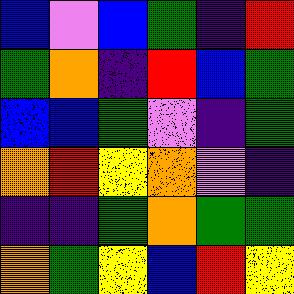[["blue", "violet", "blue", "green", "indigo", "red"], ["green", "orange", "indigo", "red", "blue", "green"], ["blue", "blue", "green", "violet", "indigo", "green"], ["orange", "red", "yellow", "orange", "violet", "indigo"], ["indigo", "indigo", "green", "orange", "green", "green"], ["orange", "green", "yellow", "blue", "red", "yellow"]]